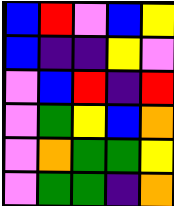[["blue", "red", "violet", "blue", "yellow"], ["blue", "indigo", "indigo", "yellow", "violet"], ["violet", "blue", "red", "indigo", "red"], ["violet", "green", "yellow", "blue", "orange"], ["violet", "orange", "green", "green", "yellow"], ["violet", "green", "green", "indigo", "orange"]]